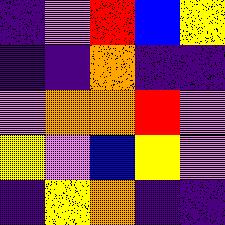[["indigo", "violet", "red", "blue", "yellow"], ["indigo", "indigo", "orange", "indigo", "indigo"], ["violet", "orange", "orange", "red", "violet"], ["yellow", "violet", "blue", "yellow", "violet"], ["indigo", "yellow", "orange", "indigo", "indigo"]]